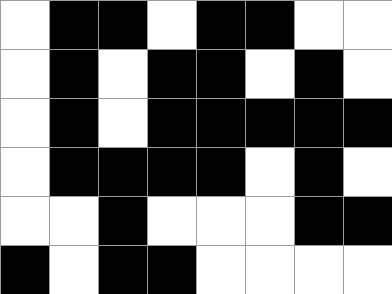[["white", "black", "black", "white", "black", "black", "white", "white"], ["white", "black", "white", "black", "black", "white", "black", "white"], ["white", "black", "white", "black", "black", "black", "black", "black"], ["white", "black", "black", "black", "black", "white", "black", "white"], ["white", "white", "black", "white", "white", "white", "black", "black"], ["black", "white", "black", "black", "white", "white", "white", "white"]]